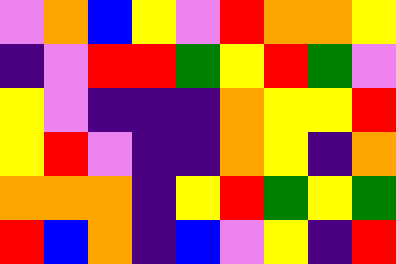[["violet", "orange", "blue", "yellow", "violet", "red", "orange", "orange", "yellow"], ["indigo", "violet", "red", "red", "green", "yellow", "red", "green", "violet"], ["yellow", "violet", "indigo", "indigo", "indigo", "orange", "yellow", "yellow", "red"], ["yellow", "red", "violet", "indigo", "indigo", "orange", "yellow", "indigo", "orange"], ["orange", "orange", "orange", "indigo", "yellow", "red", "green", "yellow", "green"], ["red", "blue", "orange", "indigo", "blue", "violet", "yellow", "indigo", "red"]]